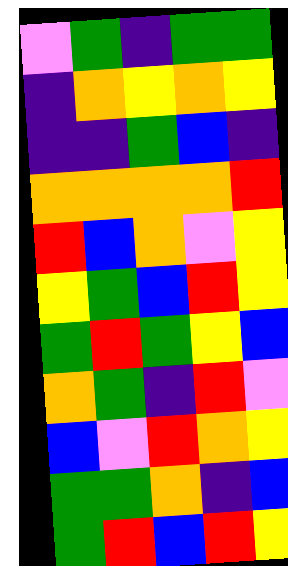[["violet", "green", "indigo", "green", "green"], ["indigo", "orange", "yellow", "orange", "yellow"], ["indigo", "indigo", "green", "blue", "indigo"], ["orange", "orange", "orange", "orange", "red"], ["red", "blue", "orange", "violet", "yellow"], ["yellow", "green", "blue", "red", "yellow"], ["green", "red", "green", "yellow", "blue"], ["orange", "green", "indigo", "red", "violet"], ["blue", "violet", "red", "orange", "yellow"], ["green", "green", "orange", "indigo", "blue"], ["green", "red", "blue", "red", "yellow"]]